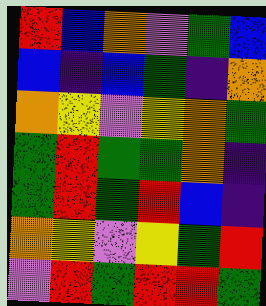[["red", "blue", "orange", "violet", "green", "blue"], ["blue", "indigo", "blue", "green", "indigo", "orange"], ["orange", "yellow", "violet", "yellow", "orange", "green"], ["green", "red", "green", "green", "orange", "indigo"], ["green", "red", "green", "red", "blue", "indigo"], ["orange", "yellow", "violet", "yellow", "green", "red"], ["violet", "red", "green", "red", "red", "green"]]